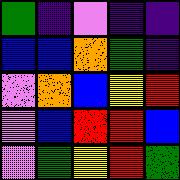[["green", "indigo", "violet", "indigo", "indigo"], ["blue", "blue", "orange", "green", "indigo"], ["violet", "orange", "blue", "yellow", "red"], ["violet", "blue", "red", "red", "blue"], ["violet", "green", "yellow", "red", "green"]]